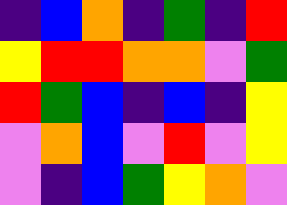[["indigo", "blue", "orange", "indigo", "green", "indigo", "red"], ["yellow", "red", "red", "orange", "orange", "violet", "green"], ["red", "green", "blue", "indigo", "blue", "indigo", "yellow"], ["violet", "orange", "blue", "violet", "red", "violet", "yellow"], ["violet", "indigo", "blue", "green", "yellow", "orange", "violet"]]